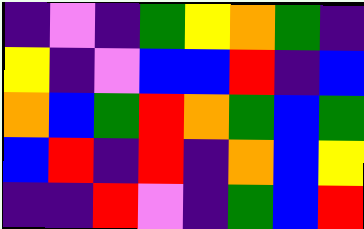[["indigo", "violet", "indigo", "green", "yellow", "orange", "green", "indigo"], ["yellow", "indigo", "violet", "blue", "blue", "red", "indigo", "blue"], ["orange", "blue", "green", "red", "orange", "green", "blue", "green"], ["blue", "red", "indigo", "red", "indigo", "orange", "blue", "yellow"], ["indigo", "indigo", "red", "violet", "indigo", "green", "blue", "red"]]